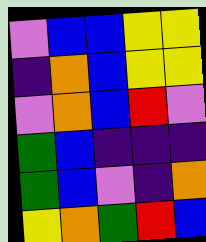[["violet", "blue", "blue", "yellow", "yellow"], ["indigo", "orange", "blue", "yellow", "yellow"], ["violet", "orange", "blue", "red", "violet"], ["green", "blue", "indigo", "indigo", "indigo"], ["green", "blue", "violet", "indigo", "orange"], ["yellow", "orange", "green", "red", "blue"]]